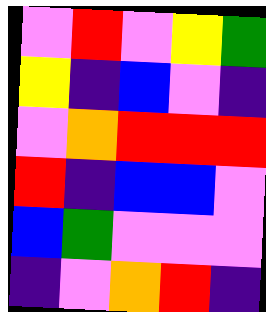[["violet", "red", "violet", "yellow", "green"], ["yellow", "indigo", "blue", "violet", "indigo"], ["violet", "orange", "red", "red", "red"], ["red", "indigo", "blue", "blue", "violet"], ["blue", "green", "violet", "violet", "violet"], ["indigo", "violet", "orange", "red", "indigo"]]